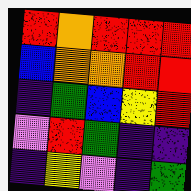[["red", "orange", "red", "red", "red"], ["blue", "orange", "orange", "red", "red"], ["indigo", "green", "blue", "yellow", "red"], ["violet", "red", "green", "indigo", "indigo"], ["indigo", "yellow", "violet", "indigo", "green"]]